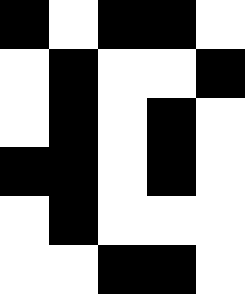[["black", "white", "black", "black", "white"], ["white", "black", "white", "white", "black"], ["white", "black", "white", "black", "white"], ["black", "black", "white", "black", "white"], ["white", "black", "white", "white", "white"], ["white", "white", "black", "black", "white"]]